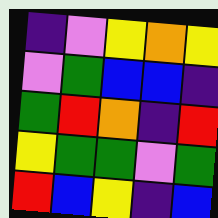[["indigo", "violet", "yellow", "orange", "yellow"], ["violet", "green", "blue", "blue", "indigo"], ["green", "red", "orange", "indigo", "red"], ["yellow", "green", "green", "violet", "green"], ["red", "blue", "yellow", "indigo", "blue"]]